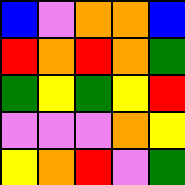[["blue", "violet", "orange", "orange", "blue"], ["red", "orange", "red", "orange", "green"], ["green", "yellow", "green", "yellow", "red"], ["violet", "violet", "violet", "orange", "yellow"], ["yellow", "orange", "red", "violet", "green"]]